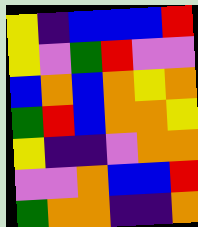[["yellow", "indigo", "blue", "blue", "blue", "red"], ["yellow", "violet", "green", "red", "violet", "violet"], ["blue", "orange", "blue", "orange", "yellow", "orange"], ["green", "red", "blue", "orange", "orange", "yellow"], ["yellow", "indigo", "indigo", "violet", "orange", "orange"], ["violet", "violet", "orange", "blue", "blue", "red"], ["green", "orange", "orange", "indigo", "indigo", "orange"]]